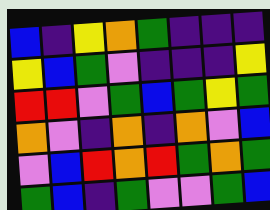[["blue", "indigo", "yellow", "orange", "green", "indigo", "indigo", "indigo"], ["yellow", "blue", "green", "violet", "indigo", "indigo", "indigo", "yellow"], ["red", "red", "violet", "green", "blue", "green", "yellow", "green"], ["orange", "violet", "indigo", "orange", "indigo", "orange", "violet", "blue"], ["violet", "blue", "red", "orange", "red", "green", "orange", "green"], ["green", "blue", "indigo", "green", "violet", "violet", "green", "blue"]]